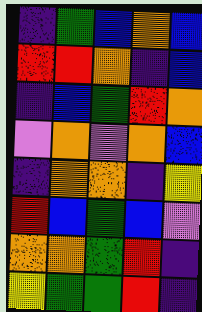[["indigo", "green", "blue", "orange", "blue"], ["red", "red", "orange", "indigo", "blue"], ["indigo", "blue", "green", "red", "orange"], ["violet", "orange", "violet", "orange", "blue"], ["indigo", "orange", "orange", "indigo", "yellow"], ["red", "blue", "green", "blue", "violet"], ["orange", "orange", "green", "red", "indigo"], ["yellow", "green", "green", "red", "indigo"]]